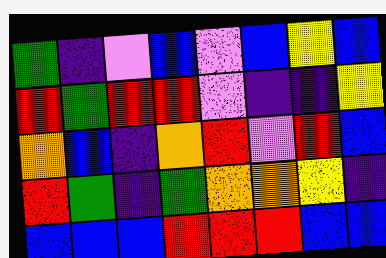[["green", "indigo", "violet", "blue", "violet", "blue", "yellow", "blue"], ["red", "green", "red", "red", "violet", "indigo", "indigo", "yellow"], ["orange", "blue", "indigo", "orange", "red", "violet", "red", "blue"], ["red", "green", "indigo", "green", "orange", "orange", "yellow", "indigo"], ["blue", "blue", "blue", "red", "red", "red", "blue", "blue"]]